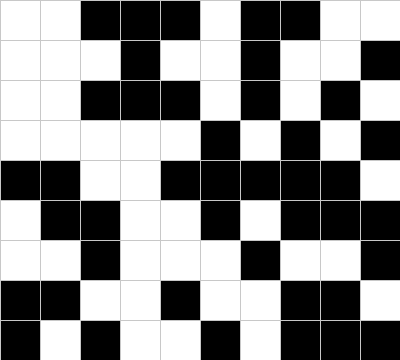[["white", "white", "black", "black", "black", "white", "black", "black", "white", "white"], ["white", "white", "white", "black", "white", "white", "black", "white", "white", "black"], ["white", "white", "black", "black", "black", "white", "black", "white", "black", "white"], ["white", "white", "white", "white", "white", "black", "white", "black", "white", "black"], ["black", "black", "white", "white", "black", "black", "black", "black", "black", "white"], ["white", "black", "black", "white", "white", "black", "white", "black", "black", "black"], ["white", "white", "black", "white", "white", "white", "black", "white", "white", "black"], ["black", "black", "white", "white", "black", "white", "white", "black", "black", "white"], ["black", "white", "black", "white", "white", "black", "white", "black", "black", "black"]]